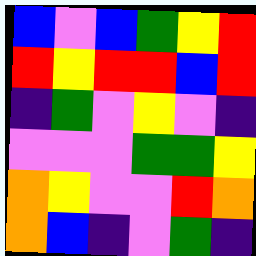[["blue", "violet", "blue", "green", "yellow", "red"], ["red", "yellow", "red", "red", "blue", "red"], ["indigo", "green", "violet", "yellow", "violet", "indigo"], ["violet", "violet", "violet", "green", "green", "yellow"], ["orange", "yellow", "violet", "violet", "red", "orange"], ["orange", "blue", "indigo", "violet", "green", "indigo"]]